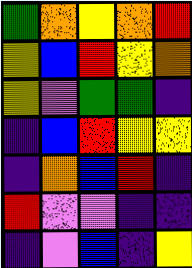[["green", "orange", "yellow", "orange", "red"], ["yellow", "blue", "red", "yellow", "orange"], ["yellow", "violet", "green", "green", "indigo"], ["indigo", "blue", "red", "yellow", "yellow"], ["indigo", "orange", "blue", "red", "indigo"], ["red", "violet", "violet", "indigo", "indigo"], ["indigo", "violet", "blue", "indigo", "yellow"]]